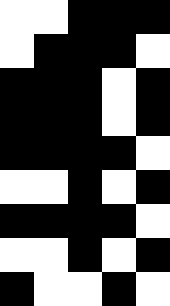[["white", "white", "black", "black", "black"], ["white", "black", "black", "black", "white"], ["black", "black", "black", "white", "black"], ["black", "black", "black", "white", "black"], ["black", "black", "black", "black", "white"], ["white", "white", "black", "white", "black"], ["black", "black", "black", "black", "white"], ["white", "white", "black", "white", "black"], ["black", "white", "white", "black", "white"]]